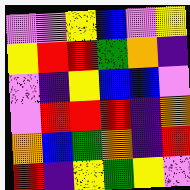[["violet", "violet", "yellow", "blue", "violet", "yellow"], ["yellow", "red", "red", "green", "orange", "indigo"], ["violet", "indigo", "yellow", "blue", "blue", "violet"], ["violet", "red", "red", "red", "indigo", "orange"], ["orange", "blue", "green", "orange", "indigo", "red"], ["red", "indigo", "yellow", "green", "yellow", "violet"]]